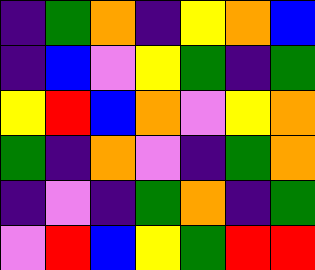[["indigo", "green", "orange", "indigo", "yellow", "orange", "blue"], ["indigo", "blue", "violet", "yellow", "green", "indigo", "green"], ["yellow", "red", "blue", "orange", "violet", "yellow", "orange"], ["green", "indigo", "orange", "violet", "indigo", "green", "orange"], ["indigo", "violet", "indigo", "green", "orange", "indigo", "green"], ["violet", "red", "blue", "yellow", "green", "red", "red"]]